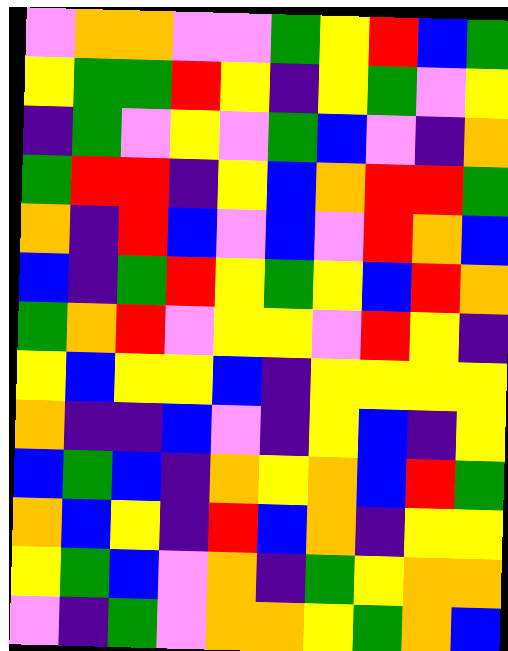[["violet", "orange", "orange", "violet", "violet", "green", "yellow", "red", "blue", "green"], ["yellow", "green", "green", "red", "yellow", "indigo", "yellow", "green", "violet", "yellow"], ["indigo", "green", "violet", "yellow", "violet", "green", "blue", "violet", "indigo", "orange"], ["green", "red", "red", "indigo", "yellow", "blue", "orange", "red", "red", "green"], ["orange", "indigo", "red", "blue", "violet", "blue", "violet", "red", "orange", "blue"], ["blue", "indigo", "green", "red", "yellow", "green", "yellow", "blue", "red", "orange"], ["green", "orange", "red", "violet", "yellow", "yellow", "violet", "red", "yellow", "indigo"], ["yellow", "blue", "yellow", "yellow", "blue", "indigo", "yellow", "yellow", "yellow", "yellow"], ["orange", "indigo", "indigo", "blue", "violet", "indigo", "yellow", "blue", "indigo", "yellow"], ["blue", "green", "blue", "indigo", "orange", "yellow", "orange", "blue", "red", "green"], ["orange", "blue", "yellow", "indigo", "red", "blue", "orange", "indigo", "yellow", "yellow"], ["yellow", "green", "blue", "violet", "orange", "indigo", "green", "yellow", "orange", "orange"], ["violet", "indigo", "green", "violet", "orange", "orange", "yellow", "green", "orange", "blue"]]